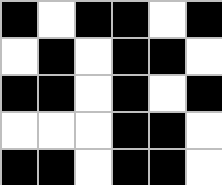[["black", "white", "black", "black", "white", "black"], ["white", "black", "white", "black", "black", "white"], ["black", "black", "white", "black", "white", "black"], ["white", "white", "white", "black", "black", "white"], ["black", "black", "white", "black", "black", "white"]]